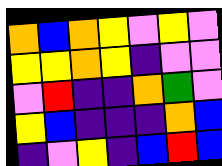[["orange", "blue", "orange", "yellow", "violet", "yellow", "violet"], ["yellow", "yellow", "orange", "yellow", "indigo", "violet", "violet"], ["violet", "red", "indigo", "indigo", "orange", "green", "violet"], ["yellow", "blue", "indigo", "indigo", "indigo", "orange", "blue"], ["indigo", "violet", "yellow", "indigo", "blue", "red", "blue"]]